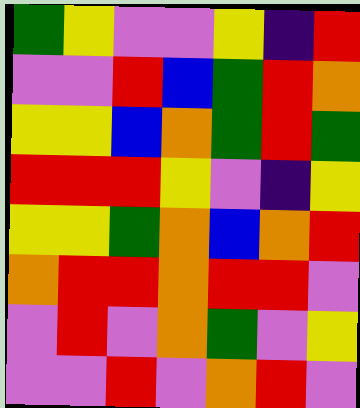[["green", "yellow", "violet", "violet", "yellow", "indigo", "red"], ["violet", "violet", "red", "blue", "green", "red", "orange"], ["yellow", "yellow", "blue", "orange", "green", "red", "green"], ["red", "red", "red", "yellow", "violet", "indigo", "yellow"], ["yellow", "yellow", "green", "orange", "blue", "orange", "red"], ["orange", "red", "red", "orange", "red", "red", "violet"], ["violet", "red", "violet", "orange", "green", "violet", "yellow"], ["violet", "violet", "red", "violet", "orange", "red", "violet"]]